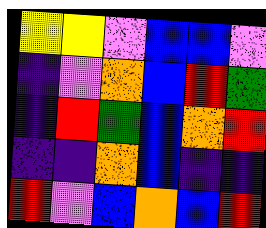[["yellow", "yellow", "violet", "blue", "blue", "violet"], ["indigo", "violet", "orange", "blue", "red", "green"], ["indigo", "red", "green", "blue", "orange", "red"], ["indigo", "indigo", "orange", "blue", "indigo", "indigo"], ["red", "violet", "blue", "orange", "blue", "red"]]